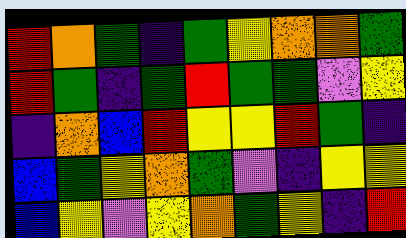[["red", "orange", "green", "indigo", "green", "yellow", "orange", "orange", "green"], ["red", "green", "indigo", "green", "red", "green", "green", "violet", "yellow"], ["indigo", "orange", "blue", "red", "yellow", "yellow", "red", "green", "indigo"], ["blue", "green", "yellow", "orange", "green", "violet", "indigo", "yellow", "yellow"], ["blue", "yellow", "violet", "yellow", "orange", "green", "yellow", "indigo", "red"]]